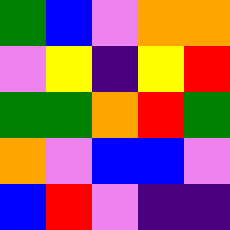[["green", "blue", "violet", "orange", "orange"], ["violet", "yellow", "indigo", "yellow", "red"], ["green", "green", "orange", "red", "green"], ["orange", "violet", "blue", "blue", "violet"], ["blue", "red", "violet", "indigo", "indigo"]]